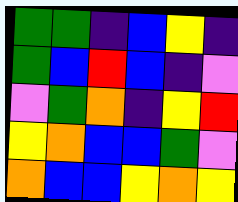[["green", "green", "indigo", "blue", "yellow", "indigo"], ["green", "blue", "red", "blue", "indigo", "violet"], ["violet", "green", "orange", "indigo", "yellow", "red"], ["yellow", "orange", "blue", "blue", "green", "violet"], ["orange", "blue", "blue", "yellow", "orange", "yellow"]]